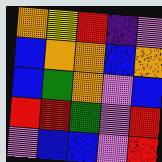[["orange", "yellow", "red", "indigo", "violet"], ["blue", "orange", "orange", "blue", "orange"], ["blue", "green", "orange", "violet", "blue"], ["red", "red", "green", "violet", "red"], ["violet", "blue", "blue", "violet", "red"]]